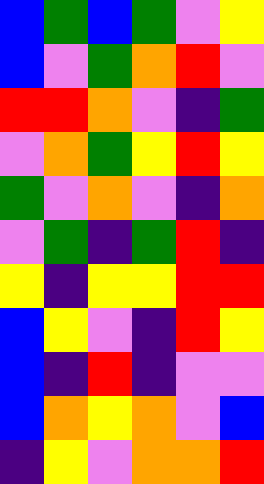[["blue", "green", "blue", "green", "violet", "yellow"], ["blue", "violet", "green", "orange", "red", "violet"], ["red", "red", "orange", "violet", "indigo", "green"], ["violet", "orange", "green", "yellow", "red", "yellow"], ["green", "violet", "orange", "violet", "indigo", "orange"], ["violet", "green", "indigo", "green", "red", "indigo"], ["yellow", "indigo", "yellow", "yellow", "red", "red"], ["blue", "yellow", "violet", "indigo", "red", "yellow"], ["blue", "indigo", "red", "indigo", "violet", "violet"], ["blue", "orange", "yellow", "orange", "violet", "blue"], ["indigo", "yellow", "violet", "orange", "orange", "red"]]